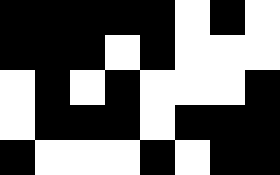[["black", "black", "black", "black", "black", "white", "black", "white"], ["black", "black", "black", "white", "black", "white", "white", "white"], ["white", "black", "white", "black", "white", "white", "white", "black"], ["white", "black", "black", "black", "white", "black", "black", "black"], ["black", "white", "white", "white", "black", "white", "black", "black"]]